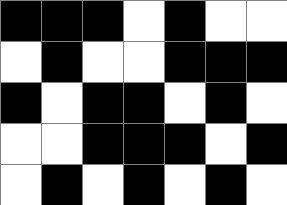[["black", "black", "black", "white", "black", "white", "white"], ["white", "black", "white", "white", "black", "black", "black"], ["black", "white", "black", "black", "white", "black", "white"], ["white", "white", "black", "black", "black", "white", "black"], ["white", "black", "white", "black", "white", "black", "white"]]